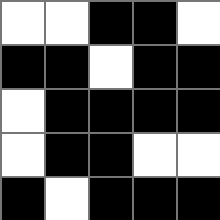[["white", "white", "black", "black", "white"], ["black", "black", "white", "black", "black"], ["white", "black", "black", "black", "black"], ["white", "black", "black", "white", "white"], ["black", "white", "black", "black", "black"]]